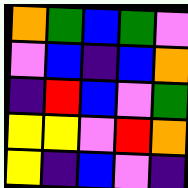[["orange", "green", "blue", "green", "violet"], ["violet", "blue", "indigo", "blue", "orange"], ["indigo", "red", "blue", "violet", "green"], ["yellow", "yellow", "violet", "red", "orange"], ["yellow", "indigo", "blue", "violet", "indigo"]]